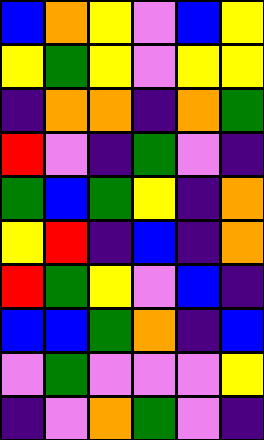[["blue", "orange", "yellow", "violet", "blue", "yellow"], ["yellow", "green", "yellow", "violet", "yellow", "yellow"], ["indigo", "orange", "orange", "indigo", "orange", "green"], ["red", "violet", "indigo", "green", "violet", "indigo"], ["green", "blue", "green", "yellow", "indigo", "orange"], ["yellow", "red", "indigo", "blue", "indigo", "orange"], ["red", "green", "yellow", "violet", "blue", "indigo"], ["blue", "blue", "green", "orange", "indigo", "blue"], ["violet", "green", "violet", "violet", "violet", "yellow"], ["indigo", "violet", "orange", "green", "violet", "indigo"]]